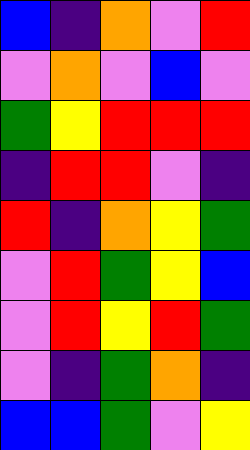[["blue", "indigo", "orange", "violet", "red"], ["violet", "orange", "violet", "blue", "violet"], ["green", "yellow", "red", "red", "red"], ["indigo", "red", "red", "violet", "indigo"], ["red", "indigo", "orange", "yellow", "green"], ["violet", "red", "green", "yellow", "blue"], ["violet", "red", "yellow", "red", "green"], ["violet", "indigo", "green", "orange", "indigo"], ["blue", "blue", "green", "violet", "yellow"]]